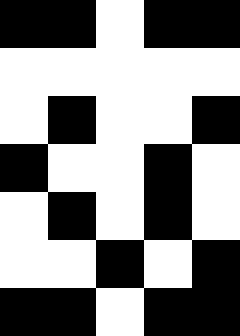[["black", "black", "white", "black", "black"], ["white", "white", "white", "white", "white"], ["white", "black", "white", "white", "black"], ["black", "white", "white", "black", "white"], ["white", "black", "white", "black", "white"], ["white", "white", "black", "white", "black"], ["black", "black", "white", "black", "black"]]